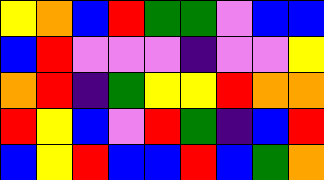[["yellow", "orange", "blue", "red", "green", "green", "violet", "blue", "blue"], ["blue", "red", "violet", "violet", "violet", "indigo", "violet", "violet", "yellow"], ["orange", "red", "indigo", "green", "yellow", "yellow", "red", "orange", "orange"], ["red", "yellow", "blue", "violet", "red", "green", "indigo", "blue", "red"], ["blue", "yellow", "red", "blue", "blue", "red", "blue", "green", "orange"]]